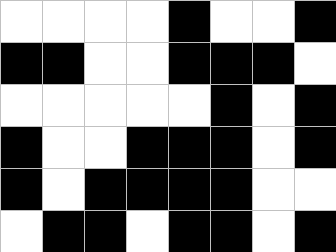[["white", "white", "white", "white", "black", "white", "white", "black"], ["black", "black", "white", "white", "black", "black", "black", "white"], ["white", "white", "white", "white", "white", "black", "white", "black"], ["black", "white", "white", "black", "black", "black", "white", "black"], ["black", "white", "black", "black", "black", "black", "white", "white"], ["white", "black", "black", "white", "black", "black", "white", "black"]]